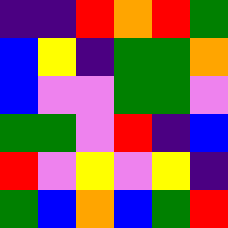[["indigo", "indigo", "red", "orange", "red", "green"], ["blue", "yellow", "indigo", "green", "green", "orange"], ["blue", "violet", "violet", "green", "green", "violet"], ["green", "green", "violet", "red", "indigo", "blue"], ["red", "violet", "yellow", "violet", "yellow", "indigo"], ["green", "blue", "orange", "blue", "green", "red"]]